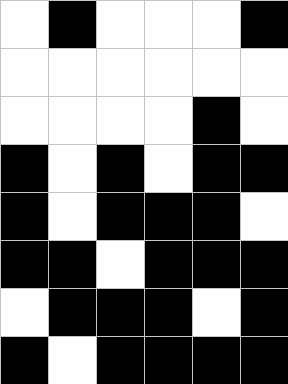[["white", "black", "white", "white", "white", "black"], ["white", "white", "white", "white", "white", "white"], ["white", "white", "white", "white", "black", "white"], ["black", "white", "black", "white", "black", "black"], ["black", "white", "black", "black", "black", "white"], ["black", "black", "white", "black", "black", "black"], ["white", "black", "black", "black", "white", "black"], ["black", "white", "black", "black", "black", "black"]]